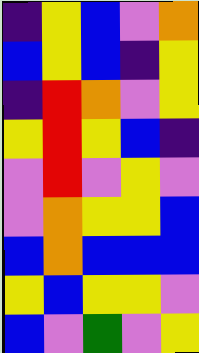[["indigo", "yellow", "blue", "violet", "orange"], ["blue", "yellow", "blue", "indigo", "yellow"], ["indigo", "red", "orange", "violet", "yellow"], ["yellow", "red", "yellow", "blue", "indigo"], ["violet", "red", "violet", "yellow", "violet"], ["violet", "orange", "yellow", "yellow", "blue"], ["blue", "orange", "blue", "blue", "blue"], ["yellow", "blue", "yellow", "yellow", "violet"], ["blue", "violet", "green", "violet", "yellow"]]